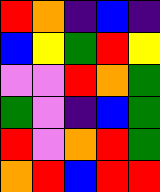[["red", "orange", "indigo", "blue", "indigo"], ["blue", "yellow", "green", "red", "yellow"], ["violet", "violet", "red", "orange", "green"], ["green", "violet", "indigo", "blue", "green"], ["red", "violet", "orange", "red", "green"], ["orange", "red", "blue", "red", "red"]]